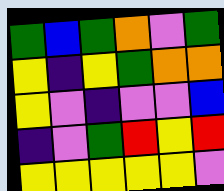[["green", "blue", "green", "orange", "violet", "green"], ["yellow", "indigo", "yellow", "green", "orange", "orange"], ["yellow", "violet", "indigo", "violet", "violet", "blue"], ["indigo", "violet", "green", "red", "yellow", "red"], ["yellow", "yellow", "yellow", "yellow", "yellow", "violet"]]